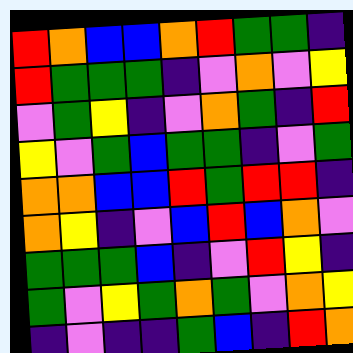[["red", "orange", "blue", "blue", "orange", "red", "green", "green", "indigo"], ["red", "green", "green", "green", "indigo", "violet", "orange", "violet", "yellow"], ["violet", "green", "yellow", "indigo", "violet", "orange", "green", "indigo", "red"], ["yellow", "violet", "green", "blue", "green", "green", "indigo", "violet", "green"], ["orange", "orange", "blue", "blue", "red", "green", "red", "red", "indigo"], ["orange", "yellow", "indigo", "violet", "blue", "red", "blue", "orange", "violet"], ["green", "green", "green", "blue", "indigo", "violet", "red", "yellow", "indigo"], ["green", "violet", "yellow", "green", "orange", "green", "violet", "orange", "yellow"], ["indigo", "violet", "indigo", "indigo", "green", "blue", "indigo", "red", "orange"]]